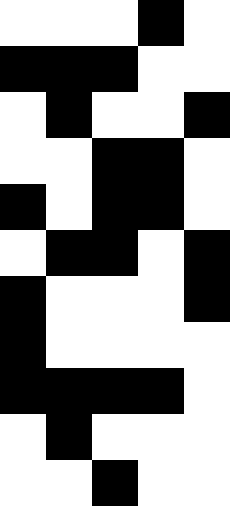[["white", "white", "white", "black", "white"], ["black", "black", "black", "white", "white"], ["white", "black", "white", "white", "black"], ["white", "white", "black", "black", "white"], ["black", "white", "black", "black", "white"], ["white", "black", "black", "white", "black"], ["black", "white", "white", "white", "black"], ["black", "white", "white", "white", "white"], ["black", "black", "black", "black", "white"], ["white", "black", "white", "white", "white"], ["white", "white", "black", "white", "white"]]